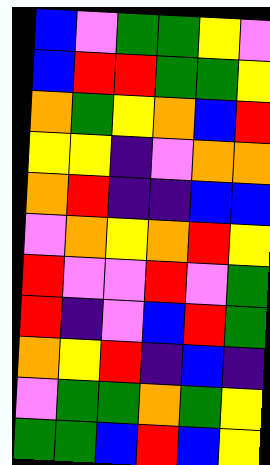[["blue", "violet", "green", "green", "yellow", "violet"], ["blue", "red", "red", "green", "green", "yellow"], ["orange", "green", "yellow", "orange", "blue", "red"], ["yellow", "yellow", "indigo", "violet", "orange", "orange"], ["orange", "red", "indigo", "indigo", "blue", "blue"], ["violet", "orange", "yellow", "orange", "red", "yellow"], ["red", "violet", "violet", "red", "violet", "green"], ["red", "indigo", "violet", "blue", "red", "green"], ["orange", "yellow", "red", "indigo", "blue", "indigo"], ["violet", "green", "green", "orange", "green", "yellow"], ["green", "green", "blue", "red", "blue", "yellow"]]